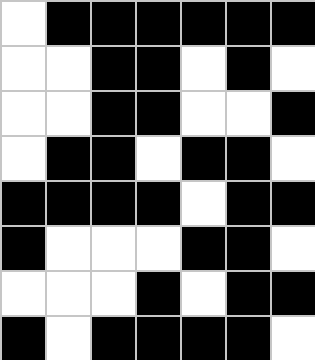[["white", "black", "black", "black", "black", "black", "black"], ["white", "white", "black", "black", "white", "black", "white"], ["white", "white", "black", "black", "white", "white", "black"], ["white", "black", "black", "white", "black", "black", "white"], ["black", "black", "black", "black", "white", "black", "black"], ["black", "white", "white", "white", "black", "black", "white"], ["white", "white", "white", "black", "white", "black", "black"], ["black", "white", "black", "black", "black", "black", "white"]]